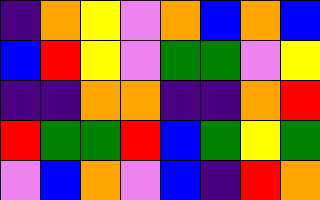[["indigo", "orange", "yellow", "violet", "orange", "blue", "orange", "blue"], ["blue", "red", "yellow", "violet", "green", "green", "violet", "yellow"], ["indigo", "indigo", "orange", "orange", "indigo", "indigo", "orange", "red"], ["red", "green", "green", "red", "blue", "green", "yellow", "green"], ["violet", "blue", "orange", "violet", "blue", "indigo", "red", "orange"]]